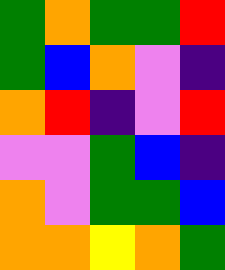[["green", "orange", "green", "green", "red"], ["green", "blue", "orange", "violet", "indigo"], ["orange", "red", "indigo", "violet", "red"], ["violet", "violet", "green", "blue", "indigo"], ["orange", "violet", "green", "green", "blue"], ["orange", "orange", "yellow", "orange", "green"]]